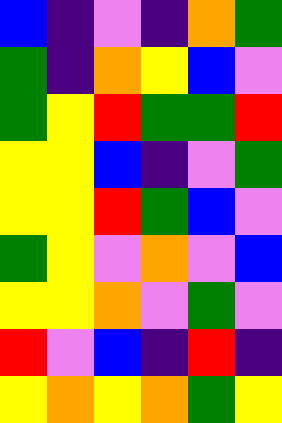[["blue", "indigo", "violet", "indigo", "orange", "green"], ["green", "indigo", "orange", "yellow", "blue", "violet"], ["green", "yellow", "red", "green", "green", "red"], ["yellow", "yellow", "blue", "indigo", "violet", "green"], ["yellow", "yellow", "red", "green", "blue", "violet"], ["green", "yellow", "violet", "orange", "violet", "blue"], ["yellow", "yellow", "orange", "violet", "green", "violet"], ["red", "violet", "blue", "indigo", "red", "indigo"], ["yellow", "orange", "yellow", "orange", "green", "yellow"]]